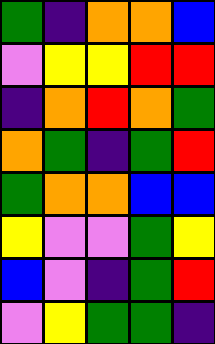[["green", "indigo", "orange", "orange", "blue"], ["violet", "yellow", "yellow", "red", "red"], ["indigo", "orange", "red", "orange", "green"], ["orange", "green", "indigo", "green", "red"], ["green", "orange", "orange", "blue", "blue"], ["yellow", "violet", "violet", "green", "yellow"], ["blue", "violet", "indigo", "green", "red"], ["violet", "yellow", "green", "green", "indigo"]]